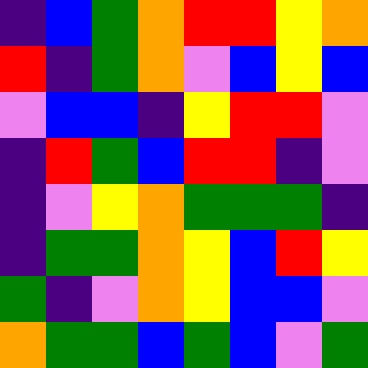[["indigo", "blue", "green", "orange", "red", "red", "yellow", "orange"], ["red", "indigo", "green", "orange", "violet", "blue", "yellow", "blue"], ["violet", "blue", "blue", "indigo", "yellow", "red", "red", "violet"], ["indigo", "red", "green", "blue", "red", "red", "indigo", "violet"], ["indigo", "violet", "yellow", "orange", "green", "green", "green", "indigo"], ["indigo", "green", "green", "orange", "yellow", "blue", "red", "yellow"], ["green", "indigo", "violet", "orange", "yellow", "blue", "blue", "violet"], ["orange", "green", "green", "blue", "green", "blue", "violet", "green"]]